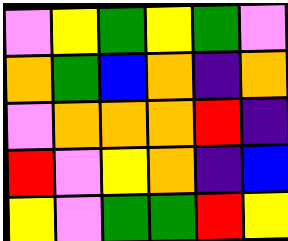[["violet", "yellow", "green", "yellow", "green", "violet"], ["orange", "green", "blue", "orange", "indigo", "orange"], ["violet", "orange", "orange", "orange", "red", "indigo"], ["red", "violet", "yellow", "orange", "indigo", "blue"], ["yellow", "violet", "green", "green", "red", "yellow"]]